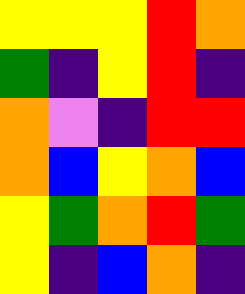[["yellow", "yellow", "yellow", "red", "orange"], ["green", "indigo", "yellow", "red", "indigo"], ["orange", "violet", "indigo", "red", "red"], ["orange", "blue", "yellow", "orange", "blue"], ["yellow", "green", "orange", "red", "green"], ["yellow", "indigo", "blue", "orange", "indigo"]]